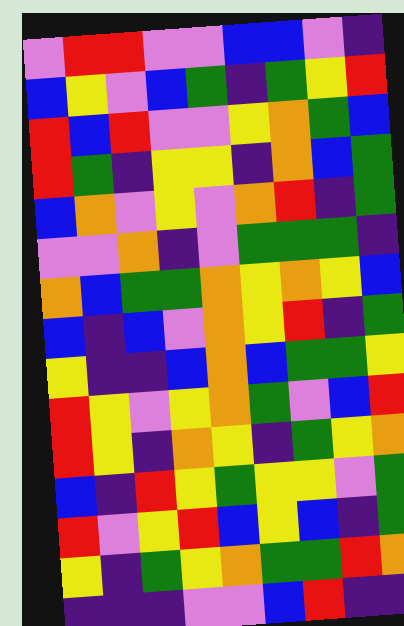[["violet", "red", "red", "violet", "violet", "blue", "blue", "violet", "indigo"], ["blue", "yellow", "violet", "blue", "green", "indigo", "green", "yellow", "red"], ["red", "blue", "red", "violet", "violet", "yellow", "orange", "green", "blue"], ["red", "green", "indigo", "yellow", "yellow", "indigo", "orange", "blue", "green"], ["blue", "orange", "violet", "yellow", "violet", "orange", "red", "indigo", "green"], ["violet", "violet", "orange", "indigo", "violet", "green", "green", "green", "indigo"], ["orange", "blue", "green", "green", "orange", "yellow", "orange", "yellow", "blue"], ["blue", "indigo", "blue", "violet", "orange", "yellow", "red", "indigo", "green"], ["yellow", "indigo", "indigo", "blue", "orange", "blue", "green", "green", "yellow"], ["red", "yellow", "violet", "yellow", "orange", "green", "violet", "blue", "red"], ["red", "yellow", "indigo", "orange", "yellow", "indigo", "green", "yellow", "orange"], ["blue", "indigo", "red", "yellow", "green", "yellow", "yellow", "violet", "green"], ["red", "violet", "yellow", "red", "blue", "yellow", "blue", "indigo", "green"], ["yellow", "indigo", "green", "yellow", "orange", "green", "green", "red", "orange"], ["indigo", "indigo", "indigo", "violet", "violet", "blue", "red", "indigo", "indigo"]]